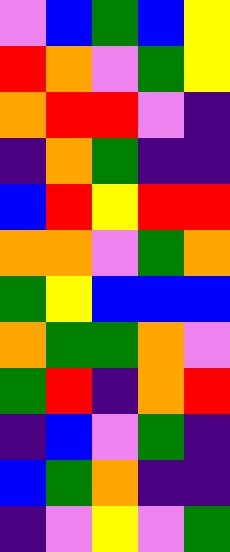[["violet", "blue", "green", "blue", "yellow"], ["red", "orange", "violet", "green", "yellow"], ["orange", "red", "red", "violet", "indigo"], ["indigo", "orange", "green", "indigo", "indigo"], ["blue", "red", "yellow", "red", "red"], ["orange", "orange", "violet", "green", "orange"], ["green", "yellow", "blue", "blue", "blue"], ["orange", "green", "green", "orange", "violet"], ["green", "red", "indigo", "orange", "red"], ["indigo", "blue", "violet", "green", "indigo"], ["blue", "green", "orange", "indigo", "indigo"], ["indigo", "violet", "yellow", "violet", "green"]]